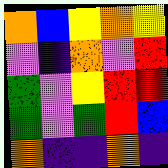[["orange", "blue", "yellow", "orange", "yellow"], ["violet", "indigo", "orange", "violet", "red"], ["green", "violet", "yellow", "red", "red"], ["green", "violet", "green", "red", "blue"], ["orange", "indigo", "indigo", "orange", "indigo"]]